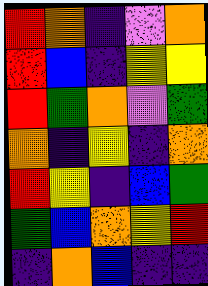[["red", "orange", "indigo", "violet", "orange"], ["red", "blue", "indigo", "yellow", "yellow"], ["red", "green", "orange", "violet", "green"], ["orange", "indigo", "yellow", "indigo", "orange"], ["red", "yellow", "indigo", "blue", "green"], ["green", "blue", "orange", "yellow", "red"], ["indigo", "orange", "blue", "indigo", "indigo"]]